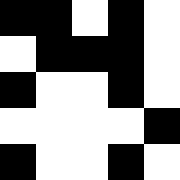[["black", "black", "white", "black", "white"], ["white", "black", "black", "black", "white"], ["black", "white", "white", "black", "white"], ["white", "white", "white", "white", "black"], ["black", "white", "white", "black", "white"]]